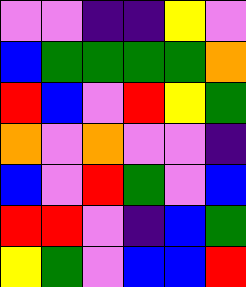[["violet", "violet", "indigo", "indigo", "yellow", "violet"], ["blue", "green", "green", "green", "green", "orange"], ["red", "blue", "violet", "red", "yellow", "green"], ["orange", "violet", "orange", "violet", "violet", "indigo"], ["blue", "violet", "red", "green", "violet", "blue"], ["red", "red", "violet", "indigo", "blue", "green"], ["yellow", "green", "violet", "blue", "blue", "red"]]